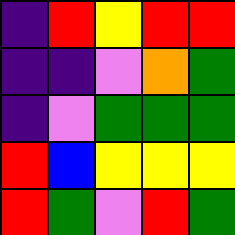[["indigo", "red", "yellow", "red", "red"], ["indigo", "indigo", "violet", "orange", "green"], ["indigo", "violet", "green", "green", "green"], ["red", "blue", "yellow", "yellow", "yellow"], ["red", "green", "violet", "red", "green"]]